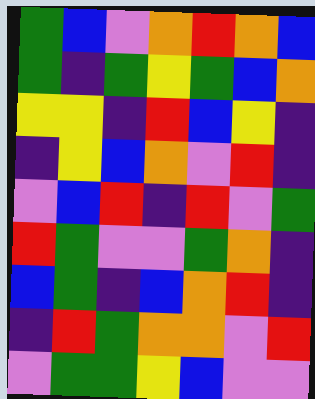[["green", "blue", "violet", "orange", "red", "orange", "blue"], ["green", "indigo", "green", "yellow", "green", "blue", "orange"], ["yellow", "yellow", "indigo", "red", "blue", "yellow", "indigo"], ["indigo", "yellow", "blue", "orange", "violet", "red", "indigo"], ["violet", "blue", "red", "indigo", "red", "violet", "green"], ["red", "green", "violet", "violet", "green", "orange", "indigo"], ["blue", "green", "indigo", "blue", "orange", "red", "indigo"], ["indigo", "red", "green", "orange", "orange", "violet", "red"], ["violet", "green", "green", "yellow", "blue", "violet", "violet"]]